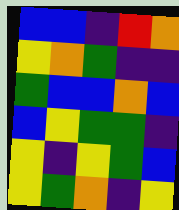[["blue", "blue", "indigo", "red", "orange"], ["yellow", "orange", "green", "indigo", "indigo"], ["green", "blue", "blue", "orange", "blue"], ["blue", "yellow", "green", "green", "indigo"], ["yellow", "indigo", "yellow", "green", "blue"], ["yellow", "green", "orange", "indigo", "yellow"]]